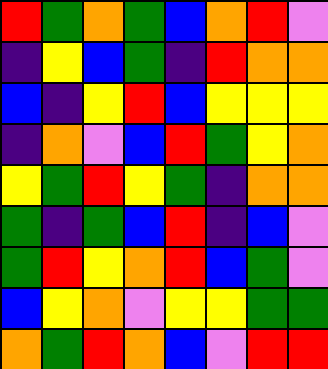[["red", "green", "orange", "green", "blue", "orange", "red", "violet"], ["indigo", "yellow", "blue", "green", "indigo", "red", "orange", "orange"], ["blue", "indigo", "yellow", "red", "blue", "yellow", "yellow", "yellow"], ["indigo", "orange", "violet", "blue", "red", "green", "yellow", "orange"], ["yellow", "green", "red", "yellow", "green", "indigo", "orange", "orange"], ["green", "indigo", "green", "blue", "red", "indigo", "blue", "violet"], ["green", "red", "yellow", "orange", "red", "blue", "green", "violet"], ["blue", "yellow", "orange", "violet", "yellow", "yellow", "green", "green"], ["orange", "green", "red", "orange", "blue", "violet", "red", "red"]]